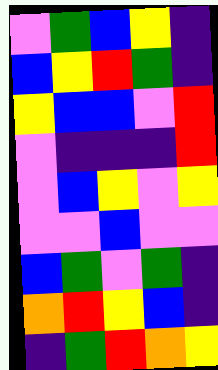[["violet", "green", "blue", "yellow", "indigo"], ["blue", "yellow", "red", "green", "indigo"], ["yellow", "blue", "blue", "violet", "red"], ["violet", "indigo", "indigo", "indigo", "red"], ["violet", "blue", "yellow", "violet", "yellow"], ["violet", "violet", "blue", "violet", "violet"], ["blue", "green", "violet", "green", "indigo"], ["orange", "red", "yellow", "blue", "indigo"], ["indigo", "green", "red", "orange", "yellow"]]